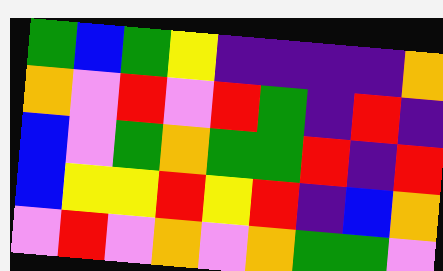[["green", "blue", "green", "yellow", "indigo", "indigo", "indigo", "indigo", "orange"], ["orange", "violet", "red", "violet", "red", "green", "indigo", "red", "indigo"], ["blue", "violet", "green", "orange", "green", "green", "red", "indigo", "red"], ["blue", "yellow", "yellow", "red", "yellow", "red", "indigo", "blue", "orange"], ["violet", "red", "violet", "orange", "violet", "orange", "green", "green", "violet"]]